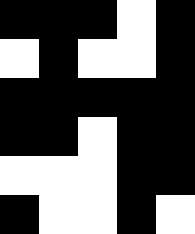[["black", "black", "black", "white", "black"], ["white", "black", "white", "white", "black"], ["black", "black", "black", "black", "black"], ["black", "black", "white", "black", "black"], ["white", "white", "white", "black", "black"], ["black", "white", "white", "black", "white"]]